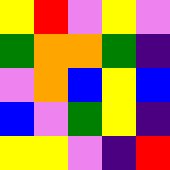[["yellow", "red", "violet", "yellow", "violet"], ["green", "orange", "orange", "green", "indigo"], ["violet", "orange", "blue", "yellow", "blue"], ["blue", "violet", "green", "yellow", "indigo"], ["yellow", "yellow", "violet", "indigo", "red"]]